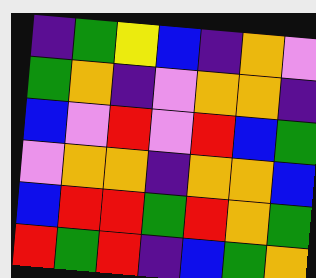[["indigo", "green", "yellow", "blue", "indigo", "orange", "violet"], ["green", "orange", "indigo", "violet", "orange", "orange", "indigo"], ["blue", "violet", "red", "violet", "red", "blue", "green"], ["violet", "orange", "orange", "indigo", "orange", "orange", "blue"], ["blue", "red", "red", "green", "red", "orange", "green"], ["red", "green", "red", "indigo", "blue", "green", "orange"]]